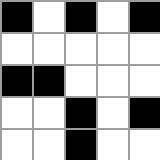[["black", "white", "black", "white", "black"], ["white", "white", "white", "white", "white"], ["black", "black", "white", "white", "white"], ["white", "white", "black", "white", "black"], ["white", "white", "black", "white", "white"]]